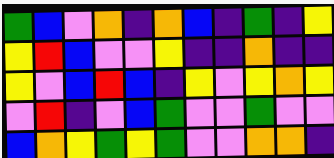[["green", "blue", "violet", "orange", "indigo", "orange", "blue", "indigo", "green", "indigo", "yellow"], ["yellow", "red", "blue", "violet", "violet", "yellow", "indigo", "indigo", "orange", "indigo", "indigo"], ["yellow", "violet", "blue", "red", "blue", "indigo", "yellow", "violet", "yellow", "orange", "yellow"], ["violet", "red", "indigo", "violet", "blue", "green", "violet", "violet", "green", "violet", "violet"], ["blue", "orange", "yellow", "green", "yellow", "green", "violet", "violet", "orange", "orange", "indigo"]]